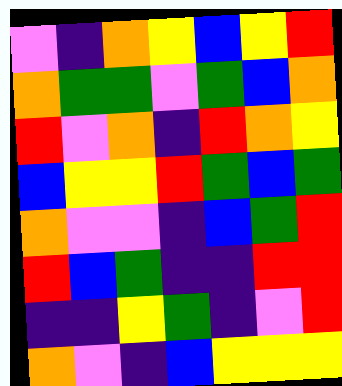[["violet", "indigo", "orange", "yellow", "blue", "yellow", "red"], ["orange", "green", "green", "violet", "green", "blue", "orange"], ["red", "violet", "orange", "indigo", "red", "orange", "yellow"], ["blue", "yellow", "yellow", "red", "green", "blue", "green"], ["orange", "violet", "violet", "indigo", "blue", "green", "red"], ["red", "blue", "green", "indigo", "indigo", "red", "red"], ["indigo", "indigo", "yellow", "green", "indigo", "violet", "red"], ["orange", "violet", "indigo", "blue", "yellow", "yellow", "yellow"]]